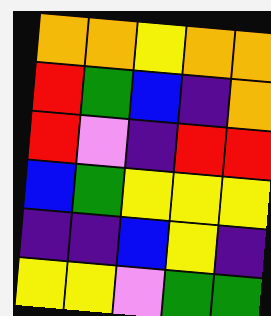[["orange", "orange", "yellow", "orange", "orange"], ["red", "green", "blue", "indigo", "orange"], ["red", "violet", "indigo", "red", "red"], ["blue", "green", "yellow", "yellow", "yellow"], ["indigo", "indigo", "blue", "yellow", "indigo"], ["yellow", "yellow", "violet", "green", "green"]]